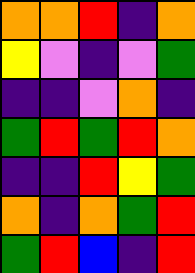[["orange", "orange", "red", "indigo", "orange"], ["yellow", "violet", "indigo", "violet", "green"], ["indigo", "indigo", "violet", "orange", "indigo"], ["green", "red", "green", "red", "orange"], ["indigo", "indigo", "red", "yellow", "green"], ["orange", "indigo", "orange", "green", "red"], ["green", "red", "blue", "indigo", "red"]]